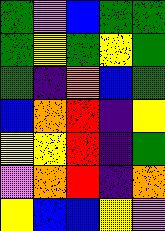[["green", "violet", "blue", "green", "green"], ["green", "yellow", "green", "yellow", "green"], ["green", "indigo", "orange", "blue", "green"], ["blue", "orange", "red", "indigo", "yellow"], ["yellow", "yellow", "red", "indigo", "green"], ["violet", "orange", "red", "indigo", "orange"], ["yellow", "blue", "blue", "yellow", "violet"]]